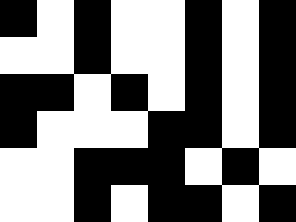[["black", "white", "black", "white", "white", "black", "white", "black"], ["white", "white", "black", "white", "white", "black", "white", "black"], ["black", "black", "white", "black", "white", "black", "white", "black"], ["black", "white", "white", "white", "black", "black", "white", "black"], ["white", "white", "black", "black", "black", "white", "black", "white"], ["white", "white", "black", "white", "black", "black", "white", "black"]]